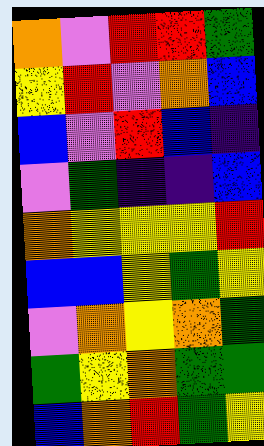[["orange", "violet", "red", "red", "green"], ["yellow", "red", "violet", "orange", "blue"], ["blue", "violet", "red", "blue", "indigo"], ["violet", "green", "indigo", "indigo", "blue"], ["orange", "yellow", "yellow", "yellow", "red"], ["blue", "blue", "yellow", "green", "yellow"], ["violet", "orange", "yellow", "orange", "green"], ["green", "yellow", "orange", "green", "green"], ["blue", "orange", "red", "green", "yellow"]]